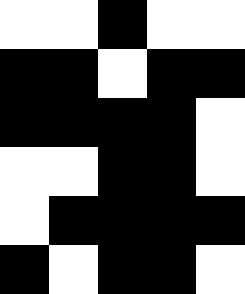[["white", "white", "black", "white", "white"], ["black", "black", "white", "black", "black"], ["black", "black", "black", "black", "white"], ["white", "white", "black", "black", "white"], ["white", "black", "black", "black", "black"], ["black", "white", "black", "black", "white"]]